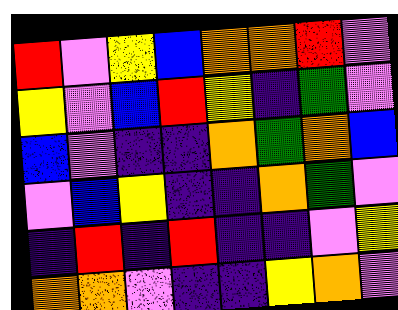[["red", "violet", "yellow", "blue", "orange", "orange", "red", "violet"], ["yellow", "violet", "blue", "red", "yellow", "indigo", "green", "violet"], ["blue", "violet", "indigo", "indigo", "orange", "green", "orange", "blue"], ["violet", "blue", "yellow", "indigo", "indigo", "orange", "green", "violet"], ["indigo", "red", "indigo", "red", "indigo", "indigo", "violet", "yellow"], ["orange", "orange", "violet", "indigo", "indigo", "yellow", "orange", "violet"]]